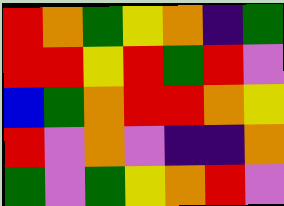[["red", "orange", "green", "yellow", "orange", "indigo", "green"], ["red", "red", "yellow", "red", "green", "red", "violet"], ["blue", "green", "orange", "red", "red", "orange", "yellow"], ["red", "violet", "orange", "violet", "indigo", "indigo", "orange"], ["green", "violet", "green", "yellow", "orange", "red", "violet"]]